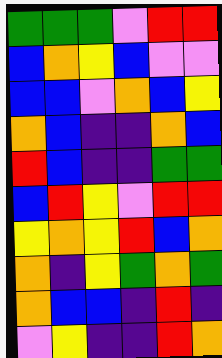[["green", "green", "green", "violet", "red", "red"], ["blue", "orange", "yellow", "blue", "violet", "violet"], ["blue", "blue", "violet", "orange", "blue", "yellow"], ["orange", "blue", "indigo", "indigo", "orange", "blue"], ["red", "blue", "indigo", "indigo", "green", "green"], ["blue", "red", "yellow", "violet", "red", "red"], ["yellow", "orange", "yellow", "red", "blue", "orange"], ["orange", "indigo", "yellow", "green", "orange", "green"], ["orange", "blue", "blue", "indigo", "red", "indigo"], ["violet", "yellow", "indigo", "indigo", "red", "orange"]]